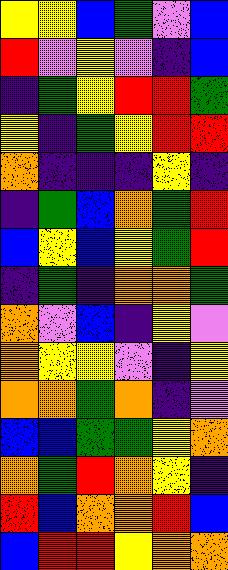[["yellow", "yellow", "blue", "green", "violet", "blue"], ["red", "violet", "yellow", "violet", "indigo", "blue"], ["indigo", "green", "yellow", "red", "red", "green"], ["yellow", "indigo", "green", "yellow", "red", "red"], ["orange", "indigo", "indigo", "indigo", "yellow", "indigo"], ["indigo", "green", "blue", "orange", "green", "red"], ["blue", "yellow", "blue", "yellow", "green", "red"], ["indigo", "green", "indigo", "orange", "orange", "green"], ["orange", "violet", "blue", "indigo", "yellow", "violet"], ["orange", "yellow", "yellow", "violet", "indigo", "yellow"], ["orange", "orange", "green", "orange", "indigo", "violet"], ["blue", "blue", "green", "green", "yellow", "orange"], ["orange", "green", "red", "orange", "yellow", "indigo"], ["red", "blue", "orange", "orange", "red", "blue"], ["blue", "red", "red", "yellow", "orange", "orange"]]